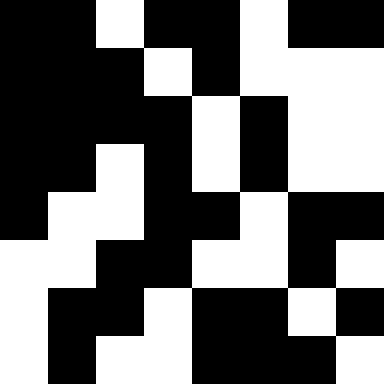[["black", "black", "white", "black", "black", "white", "black", "black"], ["black", "black", "black", "white", "black", "white", "white", "white"], ["black", "black", "black", "black", "white", "black", "white", "white"], ["black", "black", "white", "black", "white", "black", "white", "white"], ["black", "white", "white", "black", "black", "white", "black", "black"], ["white", "white", "black", "black", "white", "white", "black", "white"], ["white", "black", "black", "white", "black", "black", "white", "black"], ["white", "black", "white", "white", "black", "black", "black", "white"]]